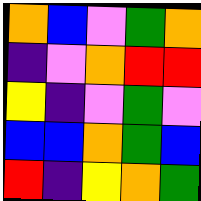[["orange", "blue", "violet", "green", "orange"], ["indigo", "violet", "orange", "red", "red"], ["yellow", "indigo", "violet", "green", "violet"], ["blue", "blue", "orange", "green", "blue"], ["red", "indigo", "yellow", "orange", "green"]]